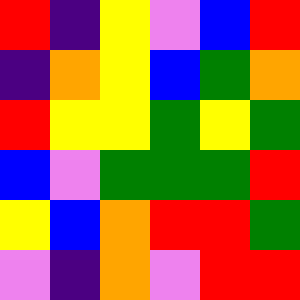[["red", "indigo", "yellow", "violet", "blue", "red"], ["indigo", "orange", "yellow", "blue", "green", "orange"], ["red", "yellow", "yellow", "green", "yellow", "green"], ["blue", "violet", "green", "green", "green", "red"], ["yellow", "blue", "orange", "red", "red", "green"], ["violet", "indigo", "orange", "violet", "red", "red"]]